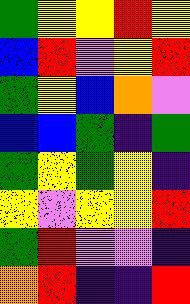[["green", "yellow", "yellow", "red", "yellow"], ["blue", "red", "violet", "yellow", "red"], ["green", "yellow", "blue", "orange", "violet"], ["blue", "blue", "green", "indigo", "green"], ["green", "yellow", "green", "yellow", "indigo"], ["yellow", "violet", "yellow", "yellow", "red"], ["green", "red", "violet", "violet", "indigo"], ["orange", "red", "indigo", "indigo", "red"]]